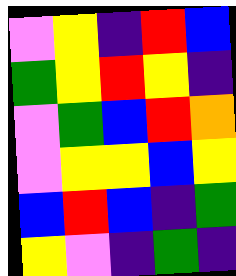[["violet", "yellow", "indigo", "red", "blue"], ["green", "yellow", "red", "yellow", "indigo"], ["violet", "green", "blue", "red", "orange"], ["violet", "yellow", "yellow", "blue", "yellow"], ["blue", "red", "blue", "indigo", "green"], ["yellow", "violet", "indigo", "green", "indigo"]]